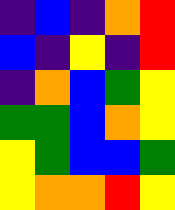[["indigo", "blue", "indigo", "orange", "red"], ["blue", "indigo", "yellow", "indigo", "red"], ["indigo", "orange", "blue", "green", "yellow"], ["green", "green", "blue", "orange", "yellow"], ["yellow", "green", "blue", "blue", "green"], ["yellow", "orange", "orange", "red", "yellow"]]